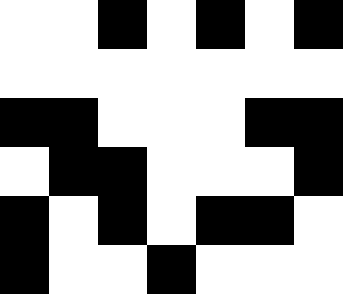[["white", "white", "black", "white", "black", "white", "black"], ["white", "white", "white", "white", "white", "white", "white"], ["black", "black", "white", "white", "white", "black", "black"], ["white", "black", "black", "white", "white", "white", "black"], ["black", "white", "black", "white", "black", "black", "white"], ["black", "white", "white", "black", "white", "white", "white"]]